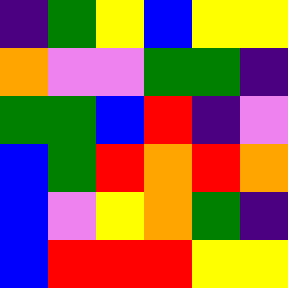[["indigo", "green", "yellow", "blue", "yellow", "yellow"], ["orange", "violet", "violet", "green", "green", "indigo"], ["green", "green", "blue", "red", "indigo", "violet"], ["blue", "green", "red", "orange", "red", "orange"], ["blue", "violet", "yellow", "orange", "green", "indigo"], ["blue", "red", "red", "red", "yellow", "yellow"]]